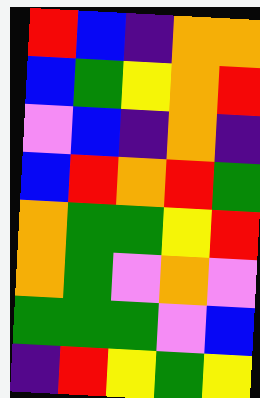[["red", "blue", "indigo", "orange", "orange"], ["blue", "green", "yellow", "orange", "red"], ["violet", "blue", "indigo", "orange", "indigo"], ["blue", "red", "orange", "red", "green"], ["orange", "green", "green", "yellow", "red"], ["orange", "green", "violet", "orange", "violet"], ["green", "green", "green", "violet", "blue"], ["indigo", "red", "yellow", "green", "yellow"]]